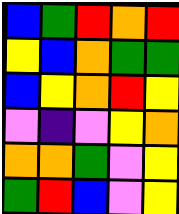[["blue", "green", "red", "orange", "red"], ["yellow", "blue", "orange", "green", "green"], ["blue", "yellow", "orange", "red", "yellow"], ["violet", "indigo", "violet", "yellow", "orange"], ["orange", "orange", "green", "violet", "yellow"], ["green", "red", "blue", "violet", "yellow"]]